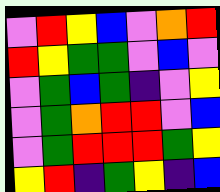[["violet", "red", "yellow", "blue", "violet", "orange", "red"], ["red", "yellow", "green", "green", "violet", "blue", "violet"], ["violet", "green", "blue", "green", "indigo", "violet", "yellow"], ["violet", "green", "orange", "red", "red", "violet", "blue"], ["violet", "green", "red", "red", "red", "green", "yellow"], ["yellow", "red", "indigo", "green", "yellow", "indigo", "blue"]]